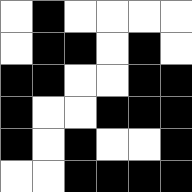[["white", "black", "white", "white", "white", "white"], ["white", "black", "black", "white", "black", "white"], ["black", "black", "white", "white", "black", "black"], ["black", "white", "white", "black", "black", "black"], ["black", "white", "black", "white", "white", "black"], ["white", "white", "black", "black", "black", "black"]]